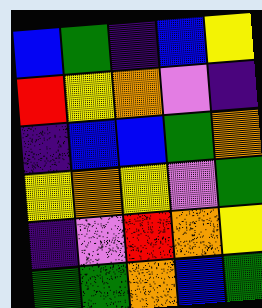[["blue", "green", "indigo", "blue", "yellow"], ["red", "yellow", "orange", "violet", "indigo"], ["indigo", "blue", "blue", "green", "orange"], ["yellow", "orange", "yellow", "violet", "green"], ["indigo", "violet", "red", "orange", "yellow"], ["green", "green", "orange", "blue", "green"]]